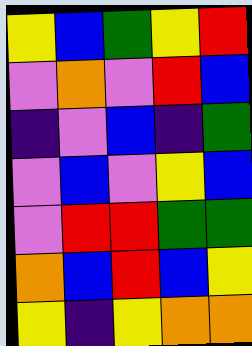[["yellow", "blue", "green", "yellow", "red"], ["violet", "orange", "violet", "red", "blue"], ["indigo", "violet", "blue", "indigo", "green"], ["violet", "blue", "violet", "yellow", "blue"], ["violet", "red", "red", "green", "green"], ["orange", "blue", "red", "blue", "yellow"], ["yellow", "indigo", "yellow", "orange", "orange"]]